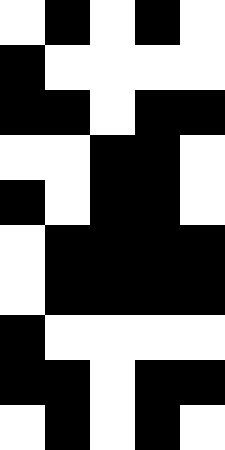[["white", "black", "white", "black", "white"], ["black", "white", "white", "white", "white"], ["black", "black", "white", "black", "black"], ["white", "white", "black", "black", "white"], ["black", "white", "black", "black", "white"], ["white", "black", "black", "black", "black"], ["white", "black", "black", "black", "black"], ["black", "white", "white", "white", "white"], ["black", "black", "white", "black", "black"], ["white", "black", "white", "black", "white"]]